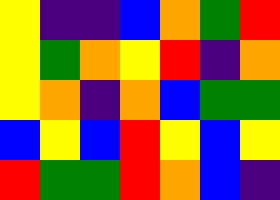[["yellow", "indigo", "indigo", "blue", "orange", "green", "red"], ["yellow", "green", "orange", "yellow", "red", "indigo", "orange"], ["yellow", "orange", "indigo", "orange", "blue", "green", "green"], ["blue", "yellow", "blue", "red", "yellow", "blue", "yellow"], ["red", "green", "green", "red", "orange", "blue", "indigo"]]